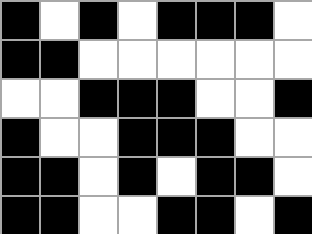[["black", "white", "black", "white", "black", "black", "black", "white"], ["black", "black", "white", "white", "white", "white", "white", "white"], ["white", "white", "black", "black", "black", "white", "white", "black"], ["black", "white", "white", "black", "black", "black", "white", "white"], ["black", "black", "white", "black", "white", "black", "black", "white"], ["black", "black", "white", "white", "black", "black", "white", "black"]]